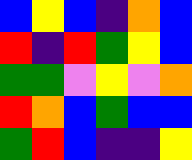[["blue", "yellow", "blue", "indigo", "orange", "blue"], ["red", "indigo", "red", "green", "yellow", "blue"], ["green", "green", "violet", "yellow", "violet", "orange"], ["red", "orange", "blue", "green", "blue", "blue"], ["green", "red", "blue", "indigo", "indigo", "yellow"]]